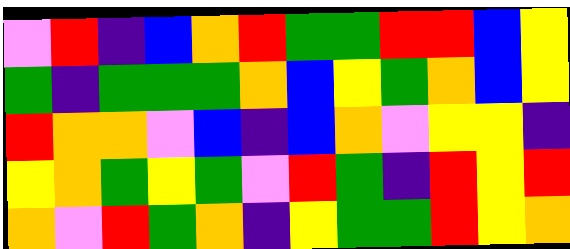[["violet", "red", "indigo", "blue", "orange", "red", "green", "green", "red", "red", "blue", "yellow"], ["green", "indigo", "green", "green", "green", "orange", "blue", "yellow", "green", "orange", "blue", "yellow"], ["red", "orange", "orange", "violet", "blue", "indigo", "blue", "orange", "violet", "yellow", "yellow", "indigo"], ["yellow", "orange", "green", "yellow", "green", "violet", "red", "green", "indigo", "red", "yellow", "red"], ["orange", "violet", "red", "green", "orange", "indigo", "yellow", "green", "green", "red", "yellow", "orange"]]